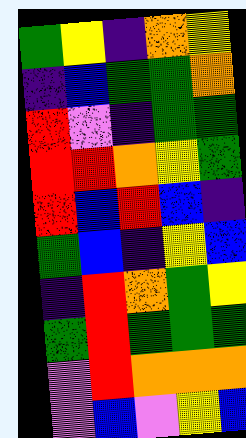[["green", "yellow", "indigo", "orange", "yellow"], ["indigo", "blue", "green", "green", "orange"], ["red", "violet", "indigo", "green", "green"], ["red", "red", "orange", "yellow", "green"], ["red", "blue", "red", "blue", "indigo"], ["green", "blue", "indigo", "yellow", "blue"], ["indigo", "red", "orange", "green", "yellow"], ["green", "red", "green", "green", "green"], ["violet", "red", "orange", "orange", "orange"], ["violet", "blue", "violet", "yellow", "blue"]]